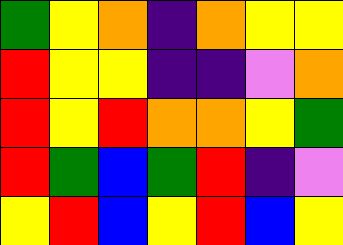[["green", "yellow", "orange", "indigo", "orange", "yellow", "yellow"], ["red", "yellow", "yellow", "indigo", "indigo", "violet", "orange"], ["red", "yellow", "red", "orange", "orange", "yellow", "green"], ["red", "green", "blue", "green", "red", "indigo", "violet"], ["yellow", "red", "blue", "yellow", "red", "blue", "yellow"]]